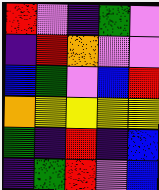[["red", "violet", "indigo", "green", "violet"], ["indigo", "red", "orange", "violet", "violet"], ["blue", "green", "violet", "blue", "red"], ["orange", "yellow", "yellow", "yellow", "yellow"], ["green", "indigo", "red", "indigo", "blue"], ["indigo", "green", "red", "violet", "blue"]]